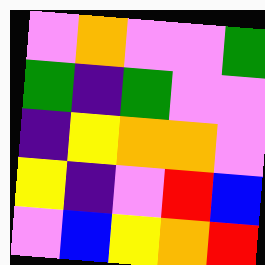[["violet", "orange", "violet", "violet", "green"], ["green", "indigo", "green", "violet", "violet"], ["indigo", "yellow", "orange", "orange", "violet"], ["yellow", "indigo", "violet", "red", "blue"], ["violet", "blue", "yellow", "orange", "red"]]